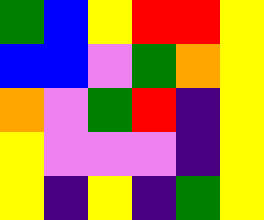[["green", "blue", "yellow", "red", "red", "yellow"], ["blue", "blue", "violet", "green", "orange", "yellow"], ["orange", "violet", "green", "red", "indigo", "yellow"], ["yellow", "violet", "violet", "violet", "indigo", "yellow"], ["yellow", "indigo", "yellow", "indigo", "green", "yellow"]]